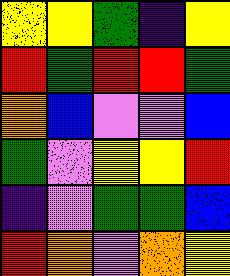[["yellow", "yellow", "green", "indigo", "yellow"], ["red", "green", "red", "red", "green"], ["orange", "blue", "violet", "violet", "blue"], ["green", "violet", "yellow", "yellow", "red"], ["indigo", "violet", "green", "green", "blue"], ["red", "orange", "violet", "orange", "yellow"]]